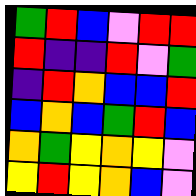[["green", "red", "blue", "violet", "red", "red"], ["red", "indigo", "indigo", "red", "violet", "green"], ["indigo", "red", "orange", "blue", "blue", "red"], ["blue", "orange", "blue", "green", "red", "blue"], ["orange", "green", "yellow", "orange", "yellow", "violet"], ["yellow", "red", "yellow", "orange", "blue", "violet"]]